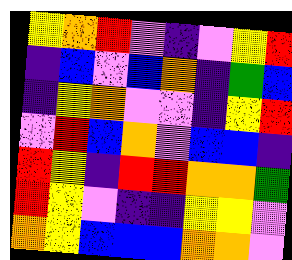[["yellow", "orange", "red", "violet", "indigo", "violet", "yellow", "red"], ["indigo", "blue", "violet", "blue", "orange", "indigo", "green", "blue"], ["indigo", "yellow", "orange", "violet", "violet", "indigo", "yellow", "red"], ["violet", "red", "blue", "orange", "violet", "blue", "blue", "indigo"], ["red", "yellow", "indigo", "red", "red", "orange", "orange", "green"], ["red", "yellow", "violet", "indigo", "indigo", "yellow", "yellow", "violet"], ["orange", "yellow", "blue", "blue", "blue", "orange", "orange", "violet"]]